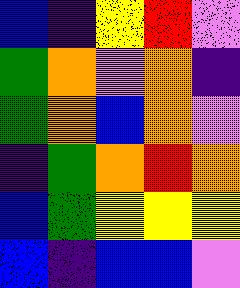[["blue", "indigo", "yellow", "red", "violet"], ["green", "orange", "violet", "orange", "indigo"], ["green", "orange", "blue", "orange", "violet"], ["indigo", "green", "orange", "red", "orange"], ["blue", "green", "yellow", "yellow", "yellow"], ["blue", "indigo", "blue", "blue", "violet"]]